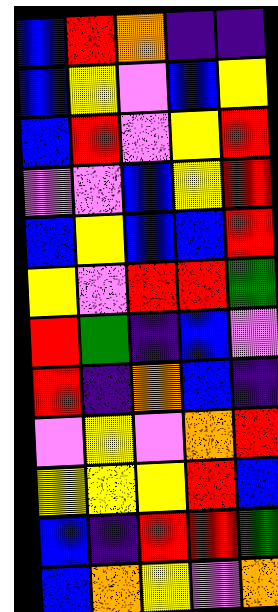[["blue", "red", "orange", "indigo", "indigo"], ["blue", "yellow", "violet", "blue", "yellow"], ["blue", "red", "violet", "yellow", "red"], ["violet", "violet", "blue", "yellow", "red"], ["blue", "yellow", "blue", "blue", "red"], ["yellow", "violet", "red", "red", "green"], ["red", "green", "indigo", "blue", "violet"], ["red", "indigo", "orange", "blue", "indigo"], ["violet", "yellow", "violet", "orange", "red"], ["yellow", "yellow", "yellow", "red", "blue"], ["blue", "indigo", "red", "red", "green"], ["blue", "orange", "yellow", "violet", "orange"]]